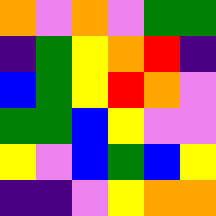[["orange", "violet", "orange", "violet", "green", "green"], ["indigo", "green", "yellow", "orange", "red", "indigo"], ["blue", "green", "yellow", "red", "orange", "violet"], ["green", "green", "blue", "yellow", "violet", "violet"], ["yellow", "violet", "blue", "green", "blue", "yellow"], ["indigo", "indigo", "violet", "yellow", "orange", "orange"]]